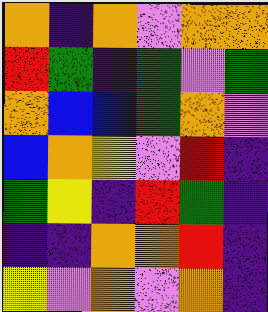[["orange", "indigo", "orange", "violet", "orange", "orange"], ["red", "green", "indigo", "green", "violet", "green"], ["orange", "blue", "blue", "green", "orange", "violet"], ["blue", "orange", "yellow", "violet", "red", "indigo"], ["green", "yellow", "indigo", "red", "green", "indigo"], ["indigo", "indigo", "orange", "orange", "red", "indigo"], ["yellow", "violet", "orange", "violet", "orange", "indigo"]]